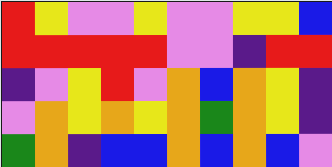[["red", "yellow", "violet", "violet", "yellow", "violet", "violet", "yellow", "yellow", "blue"], ["red", "red", "red", "red", "red", "violet", "violet", "indigo", "red", "red"], ["indigo", "violet", "yellow", "red", "violet", "orange", "blue", "orange", "yellow", "indigo"], ["violet", "orange", "yellow", "orange", "yellow", "orange", "green", "orange", "yellow", "indigo"], ["green", "orange", "indigo", "blue", "blue", "orange", "blue", "orange", "blue", "violet"]]